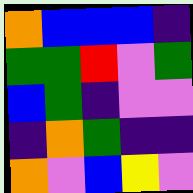[["orange", "blue", "blue", "blue", "indigo"], ["green", "green", "red", "violet", "green"], ["blue", "green", "indigo", "violet", "violet"], ["indigo", "orange", "green", "indigo", "indigo"], ["orange", "violet", "blue", "yellow", "violet"]]